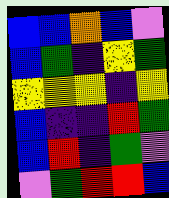[["blue", "blue", "orange", "blue", "violet"], ["blue", "green", "indigo", "yellow", "green"], ["yellow", "yellow", "yellow", "indigo", "yellow"], ["blue", "indigo", "indigo", "red", "green"], ["blue", "red", "indigo", "green", "violet"], ["violet", "green", "red", "red", "blue"]]